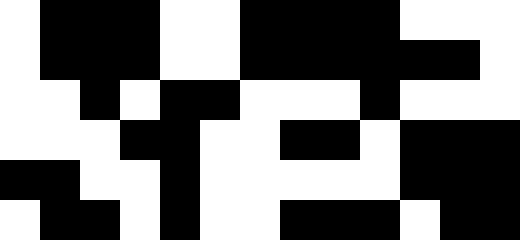[["white", "black", "black", "black", "white", "white", "black", "black", "black", "black", "white", "white", "white"], ["white", "black", "black", "black", "white", "white", "black", "black", "black", "black", "black", "black", "white"], ["white", "white", "black", "white", "black", "black", "white", "white", "white", "black", "white", "white", "white"], ["white", "white", "white", "black", "black", "white", "white", "black", "black", "white", "black", "black", "black"], ["black", "black", "white", "white", "black", "white", "white", "white", "white", "white", "black", "black", "black"], ["white", "black", "black", "white", "black", "white", "white", "black", "black", "black", "white", "black", "black"]]